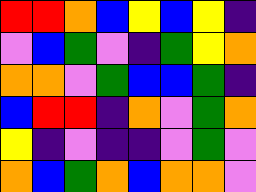[["red", "red", "orange", "blue", "yellow", "blue", "yellow", "indigo"], ["violet", "blue", "green", "violet", "indigo", "green", "yellow", "orange"], ["orange", "orange", "violet", "green", "blue", "blue", "green", "indigo"], ["blue", "red", "red", "indigo", "orange", "violet", "green", "orange"], ["yellow", "indigo", "violet", "indigo", "indigo", "violet", "green", "violet"], ["orange", "blue", "green", "orange", "blue", "orange", "orange", "violet"]]